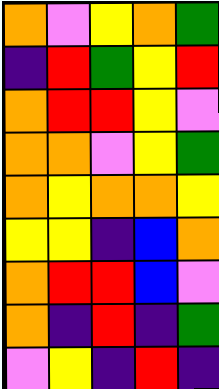[["orange", "violet", "yellow", "orange", "green"], ["indigo", "red", "green", "yellow", "red"], ["orange", "red", "red", "yellow", "violet"], ["orange", "orange", "violet", "yellow", "green"], ["orange", "yellow", "orange", "orange", "yellow"], ["yellow", "yellow", "indigo", "blue", "orange"], ["orange", "red", "red", "blue", "violet"], ["orange", "indigo", "red", "indigo", "green"], ["violet", "yellow", "indigo", "red", "indigo"]]